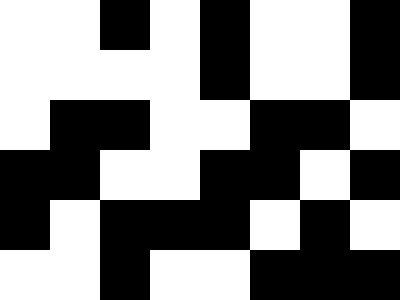[["white", "white", "black", "white", "black", "white", "white", "black"], ["white", "white", "white", "white", "black", "white", "white", "black"], ["white", "black", "black", "white", "white", "black", "black", "white"], ["black", "black", "white", "white", "black", "black", "white", "black"], ["black", "white", "black", "black", "black", "white", "black", "white"], ["white", "white", "black", "white", "white", "black", "black", "black"]]